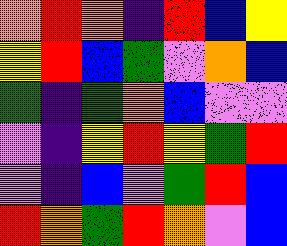[["orange", "red", "orange", "indigo", "red", "blue", "yellow"], ["yellow", "red", "blue", "green", "violet", "orange", "blue"], ["green", "indigo", "green", "orange", "blue", "violet", "violet"], ["violet", "indigo", "yellow", "red", "yellow", "green", "red"], ["violet", "indigo", "blue", "violet", "green", "red", "blue"], ["red", "orange", "green", "red", "orange", "violet", "blue"]]